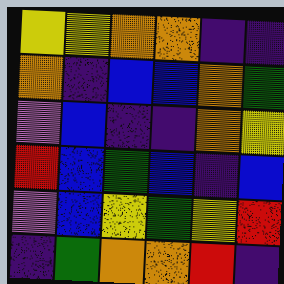[["yellow", "yellow", "orange", "orange", "indigo", "indigo"], ["orange", "indigo", "blue", "blue", "orange", "green"], ["violet", "blue", "indigo", "indigo", "orange", "yellow"], ["red", "blue", "green", "blue", "indigo", "blue"], ["violet", "blue", "yellow", "green", "yellow", "red"], ["indigo", "green", "orange", "orange", "red", "indigo"]]